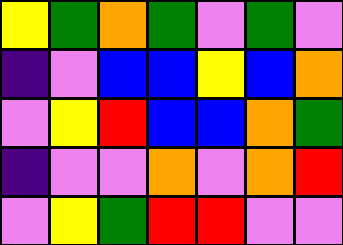[["yellow", "green", "orange", "green", "violet", "green", "violet"], ["indigo", "violet", "blue", "blue", "yellow", "blue", "orange"], ["violet", "yellow", "red", "blue", "blue", "orange", "green"], ["indigo", "violet", "violet", "orange", "violet", "orange", "red"], ["violet", "yellow", "green", "red", "red", "violet", "violet"]]